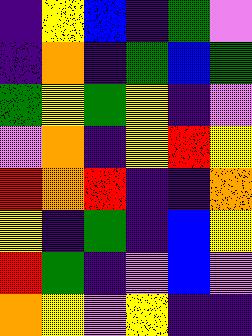[["indigo", "yellow", "blue", "indigo", "green", "violet"], ["indigo", "orange", "indigo", "green", "blue", "green"], ["green", "yellow", "green", "yellow", "indigo", "violet"], ["violet", "orange", "indigo", "yellow", "red", "yellow"], ["red", "orange", "red", "indigo", "indigo", "orange"], ["yellow", "indigo", "green", "indigo", "blue", "yellow"], ["red", "green", "indigo", "violet", "blue", "violet"], ["orange", "yellow", "violet", "yellow", "indigo", "indigo"]]